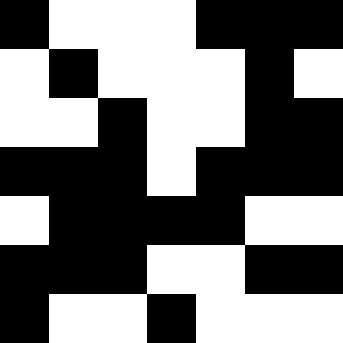[["black", "white", "white", "white", "black", "black", "black"], ["white", "black", "white", "white", "white", "black", "white"], ["white", "white", "black", "white", "white", "black", "black"], ["black", "black", "black", "white", "black", "black", "black"], ["white", "black", "black", "black", "black", "white", "white"], ["black", "black", "black", "white", "white", "black", "black"], ["black", "white", "white", "black", "white", "white", "white"]]